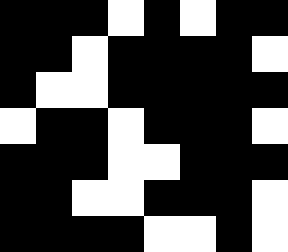[["black", "black", "black", "white", "black", "white", "black", "black"], ["black", "black", "white", "black", "black", "black", "black", "white"], ["black", "white", "white", "black", "black", "black", "black", "black"], ["white", "black", "black", "white", "black", "black", "black", "white"], ["black", "black", "black", "white", "white", "black", "black", "black"], ["black", "black", "white", "white", "black", "black", "black", "white"], ["black", "black", "black", "black", "white", "white", "black", "white"]]